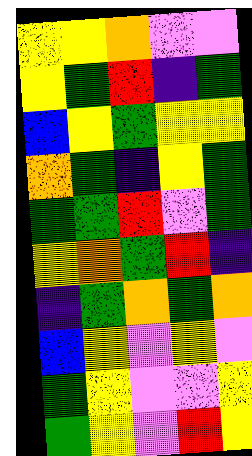[["yellow", "yellow", "orange", "violet", "violet"], ["yellow", "green", "red", "indigo", "green"], ["blue", "yellow", "green", "yellow", "yellow"], ["orange", "green", "indigo", "yellow", "green"], ["green", "green", "red", "violet", "green"], ["yellow", "orange", "green", "red", "indigo"], ["indigo", "green", "orange", "green", "orange"], ["blue", "yellow", "violet", "yellow", "violet"], ["green", "yellow", "violet", "violet", "yellow"], ["green", "yellow", "violet", "red", "yellow"]]